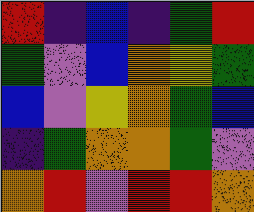[["red", "indigo", "blue", "indigo", "green", "red"], ["green", "violet", "blue", "orange", "yellow", "green"], ["blue", "violet", "yellow", "orange", "green", "blue"], ["indigo", "green", "orange", "orange", "green", "violet"], ["orange", "red", "violet", "red", "red", "orange"]]